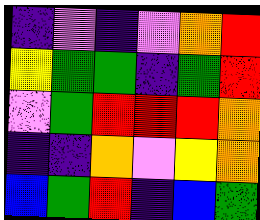[["indigo", "violet", "indigo", "violet", "orange", "red"], ["yellow", "green", "green", "indigo", "green", "red"], ["violet", "green", "red", "red", "red", "orange"], ["indigo", "indigo", "orange", "violet", "yellow", "orange"], ["blue", "green", "red", "indigo", "blue", "green"]]